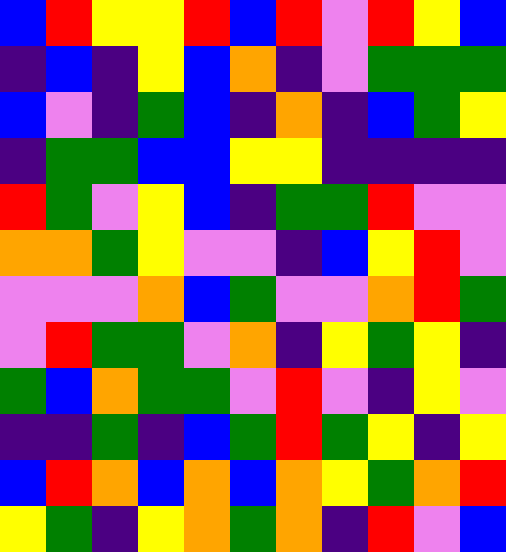[["blue", "red", "yellow", "yellow", "red", "blue", "red", "violet", "red", "yellow", "blue"], ["indigo", "blue", "indigo", "yellow", "blue", "orange", "indigo", "violet", "green", "green", "green"], ["blue", "violet", "indigo", "green", "blue", "indigo", "orange", "indigo", "blue", "green", "yellow"], ["indigo", "green", "green", "blue", "blue", "yellow", "yellow", "indigo", "indigo", "indigo", "indigo"], ["red", "green", "violet", "yellow", "blue", "indigo", "green", "green", "red", "violet", "violet"], ["orange", "orange", "green", "yellow", "violet", "violet", "indigo", "blue", "yellow", "red", "violet"], ["violet", "violet", "violet", "orange", "blue", "green", "violet", "violet", "orange", "red", "green"], ["violet", "red", "green", "green", "violet", "orange", "indigo", "yellow", "green", "yellow", "indigo"], ["green", "blue", "orange", "green", "green", "violet", "red", "violet", "indigo", "yellow", "violet"], ["indigo", "indigo", "green", "indigo", "blue", "green", "red", "green", "yellow", "indigo", "yellow"], ["blue", "red", "orange", "blue", "orange", "blue", "orange", "yellow", "green", "orange", "red"], ["yellow", "green", "indigo", "yellow", "orange", "green", "orange", "indigo", "red", "violet", "blue"]]